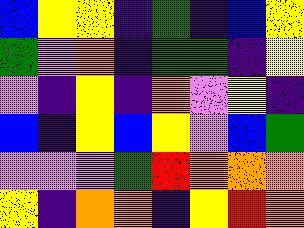[["blue", "yellow", "yellow", "indigo", "green", "indigo", "blue", "yellow"], ["green", "violet", "orange", "indigo", "green", "green", "indigo", "yellow"], ["violet", "indigo", "yellow", "indigo", "orange", "violet", "yellow", "indigo"], ["blue", "indigo", "yellow", "blue", "yellow", "violet", "blue", "green"], ["violet", "violet", "violet", "green", "red", "orange", "orange", "orange"], ["yellow", "indigo", "orange", "orange", "indigo", "yellow", "red", "orange"]]